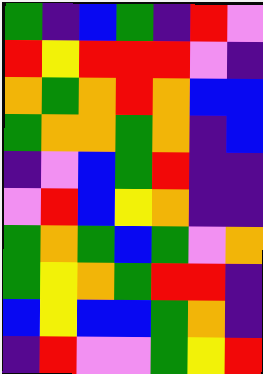[["green", "indigo", "blue", "green", "indigo", "red", "violet"], ["red", "yellow", "red", "red", "red", "violet", "indigo"], ["orange", "green", "orange", "red", "orange", "blue", "blue"], ["green", "orange", "orange", "green", "orange", "indigo", "blue"], ["indigo", "violet", "blue", "green", "red", "indigo", "indigo"], ["violet", "red", "blue", "yellow", "orange", "indigo", "indigo"], ["green", "orange", "green", "blue", "green", "violet", "orange"], ["green", "yellow", "orange", "green", "red", "red", "indigo"], ["blue", "yellow", "blue", "blue", "green", "orange", "indigo"], ["indigo", "red", "violet", "violet", "green", "yellow", "red"]]